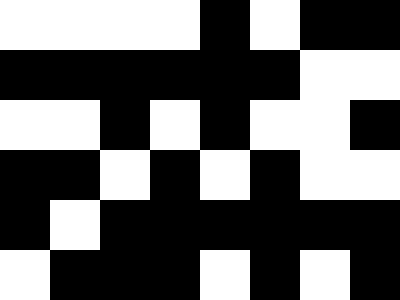[["white", "white", "white", "white", "black", "white", "black", "black"], ["black", "black", "black", "black", "black", "black", "white", "white"], ["white", "white", "black", "white", "black", "white", "white", "black"], ["black", "black", "white", "black", "white", "black", "white", "white"], ["black", "white", "black", "black", "black", "black", "black", "black"], ["white", "black", "black", "black", "white", "black", "white", "black"]]